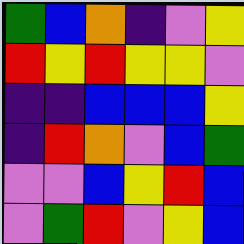[["green", "blue", "orange", "indigo", "violet", "yellow"], ["red", "yellow", "red", "yellow", "yellow", "violet"], ["indigo", "indigo", "blue", "blue", "blue", "yellow"], ["indigo", "red", "orange", "violet", "blue", "green"], ["violet", "violet", "blue", "yellow", "red", "blue"], ["violet", "green", "red", "violet", "yellow", "blue"]]